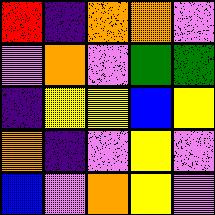[["red", "indigo", "orange", "orange", "violet"], ["violet", "orange", "violet", "green", "green"], ["indigo", "yellow", "yellow", "blue", "yellow"], ["orange", "indigo", "violet", "yellow", "violet"], ["blue", "violet", "orange", "yellow", "violet"]]